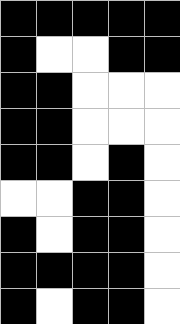[["black", "black", "black", "black", "black"], ["black", "white", "white", "black", "black"], ["black", "black", "white", "white", "white"], ["black", "black", "white", "white", "white"], ["black", "black", "white", "black", "white"], ["white", "white", "black", "black", "white"], ["black", "white", "black", "black", "white"], ["black", "black", "black", "black", "white"], ["black", "white", "black", "black", "white"]]